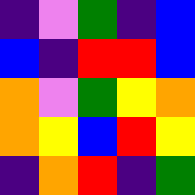[["indigo", "violet", "green", "indigo", "blue"], ["blue", "indigo", "red", "red", "blue"], ["orange", "violet", "green", "yellow", "orange"], ["orange", "yellow", "blue", "red", "yellow"], ["indigo", "orange", "red", "indigo", "green"]]